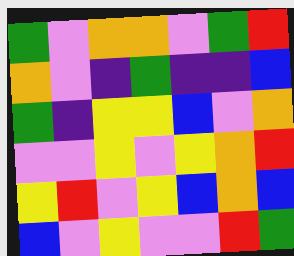[["green", "violet", "orange", "orange", "violet", "green", "red"], ["orange", "violet", "indigo", "green", "indigo", "indigo", "blue"], ["green", "indigo", "yellow", "yellow", "blue", "violet", "orange"], ["violet", "violet", "yellow", "violet", "yellow", "orange", "red"], ["yellow", "red", "violet", "yellow", "blue", "orange", "blue"], ["blue", "violet", "yellow", "violet", "violet", "red", "green"]]